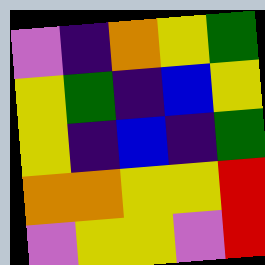[["violet", "indigo", "orange", "yellow", "green"], ["yellow", "green", "indigo", "blue", "yellow"], ["yellow", "indigo", "blue", "indigo", "green"], ["orange", "orange", "yellow", "yellow", "red"], ["violet", "yellow", "yellow", "violet", "red"]]